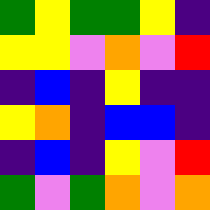[["green", "yellow", "green", "green", "yellow", "indigo"], ["yellow", "yellow", "violet", "orange", "violet", "red"], ["indigo", "blue", "indigo", "yellow", "indigo", "indigo"], ["yellow", "orange", "indigo", "blue", "blue", "indigo"], ["indigo", "blue", "indigo", "yellow", "violet", "red"], ["green", "violet", "green", "orange", "violet", "orange"]]